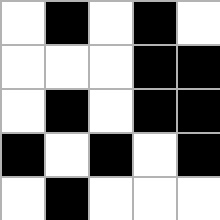[["white", "black", "white", "black", "white"], ["white", "white", "white", "black", "black"], ["white", "black", "white", "black", "black"], ["black", "white", "black", "white", "black"], ["white", "black", "white", "white", "white"]]